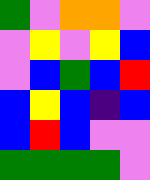[["green", "violet", "orange", "orange", "violet"], ["violet", "yellow", "violet", "yellow", "blue"], ["violet", "blue", "green", "blue", "red"], ["blue", "yellow", "blue", "indigo", "blue"], ["blue", "red", "blue", "violet", "violet"], ["green", "green", "green", "green", "violet"]]